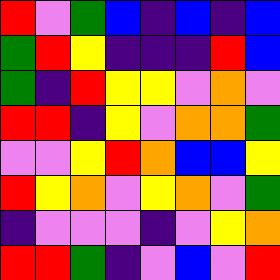[["red", "violet", "green", "blue", "indigo", "blue", "indigo", "blue"], ["green", "red", "yellow", "indigo", "indigo", "indigo", "red", "blue"], ["green", "indigo", "red", "yellow", "yellow", "violet", "orange", "violet"], ["red", "red", "indigo", "yellow", "violet", "orange", "orange", "green"], ["violet", "violet", "yellow", "red", "orange", "blue", "blue", "yellow"], ["red", "yellow", "orange", "violet", "yellow", "orange", "violet", "green"], ["indigo", "violet", "violet", "violet", "indigo", "violet", "yellow", "orange"], ["red", "red", "green", "indigo", "violet", "blue", "violet", "red"]]